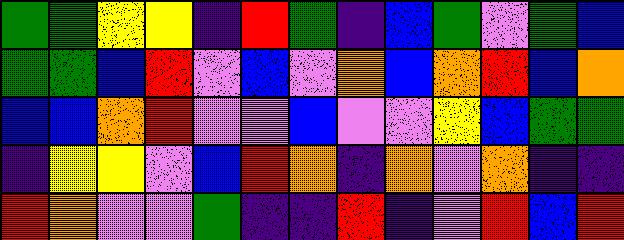[["green", "green", "yellow", "yellow", "indigo", "red", "green", "indigo", "blue", "green", "violet", "green", "blue"], ["green", "green", "blue", "red", "violet", "blue", "violet", "orange", "blue", "orange", "red", "blue", "orange"], ["blue", "blue", "orange", "red", "violet", "violet", "blue", "violet", "violet", "yellow", "blue", "green", "green"], ["indigo", "yellow", "yellow", "violet", "blue", "red", "orange", "indigo", "orange", "violet", "orange", "indigo", "indigo"], ["red", "orange", "violet", "violet", "green", "indigo", "indigo", "red", "indigo", "violet", "red", "blue", "red"]]